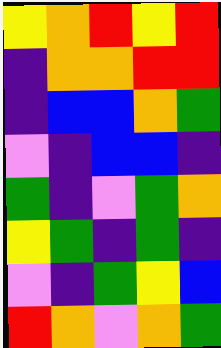[["yellow", "orange", "red", "yellow", "red"], ["indigo", "orange", "orange", "red", "red"], ["indigo", "blue", "blue", "orange", "green"], ["violet", "indigo", "blue", "blue", "indigo"], ["green", "indigo", "violet", "green", "orange"], ["yellow", "green", "indigo", "green", "indigo"], ["violet", "indigo", "green", "yellow", "blue"], ["red", "orange", "violet", "orange", "green"]]